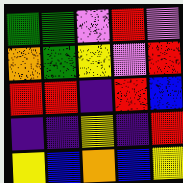[["green", "green", "violet", "red", "violet"], ["orange", "green", "yellow", "violet", "red"], ["red", "red", "indigo", "red", "blue"], ["indigo", "indigo", "yellow", "indigo", "red"], ["yellow", "blue", "orange", "blue", "yellow"]]